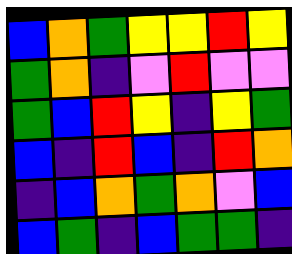[["blue", "orange", "green", "yellow", "yellow", "red", "yellow"], ["green", "orange", "indigo", "violet", "red", "violet", "violet"], ["green", "blue", "red", "yellow", "indigo", "yellow", "green"], ["blue", "indigo", "red", "blue", "indigo", "red", "orange"], ["indigo", "blue", "orange", "green", "orange", "violet", "blue"], ["blue", "green", "indigo", "blue", "green", "green", "indigo"]]